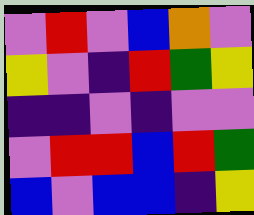[["violet", "red", "violet", "blue", "orange", "violet"], ["yellow", "violet", "indigo", "red", "green", "yellow"], ["indigo", "indigo", "violet", "indigo", "violet", "violet"], ["violet", "red", "red", "blue", "red", "green"], ["blue", "violet", "blue", "blue", "indigo", "yellow"]]